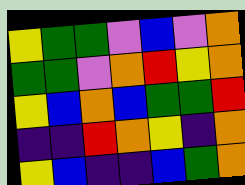[["yellow", "green", "green", "violet", "blue", "violet", "orange"], ["green", "green", "violet", "orange", "red", "yellow", "orange"], ["yellow", "blue", "orange", "blue", "green", "green", "red"], ["indigo", "indigo", "red", "orange", "yellow", "indigo", "orange"], ["yellow", "blue", "indigo", "indigo", "blue", "green", "orange"]]